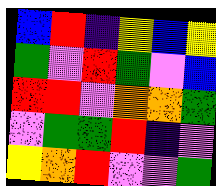[["blue", "red", "indigo", "yellow", "blue", "yellow"], ["green", "violet", "red", "green", "violet", "blue"], ["red", "red", "violet", "orange", "orange", "green"], ["violet", "green", "green", "red", "indigo", "violet"], ["yellow", "orange", "red", "violet", "violet", "green"]]